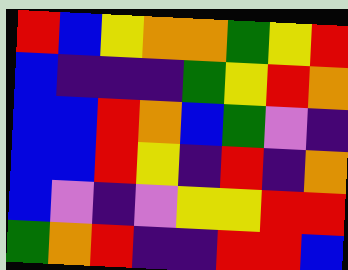[["red", "blue", "yellow", "orange", "orange", "green", "yellow", "red"], ["blue", "indigo", "indigo", "indigo", "green", "yellow", "red", "orange"], ["blue", "blue", "red", "orange", "blue", "green", "violet", "indigo"], ["blue", "blue", "red", "yellow", "indigo", "red", "indigo", "orange"], ["blue", "violet", "indigo", "violet", "yellow", "yellow", "red", "red"], ["green", "orange", "red", "indigo", "indigo", "red", "red", "blue"]]